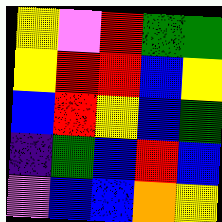[["yellow", "violet", "red", "green", "green"], ["yellow", "red", "red", "blue", "yellow"], ["blue", "red", "yellow", "blue", "green"], ["indigo", "green", "blue", "red", "blue"], ["violet", "blue", "blue", "orange", "yellow"]]